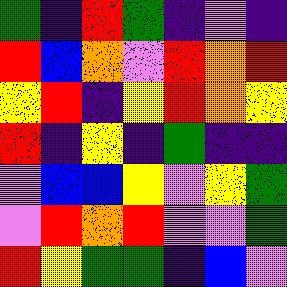[["green", "indigo", "red", "green", "indigo", "violet", "indigo"], ["red", "blue", "orange", "violet", "red", "orange", "red"], ["yellow", "red", "indigo", "yellow", "red", "orange", "yellow"], ["red", "indigo", "yellow", "indigo", "green", "indigo", "indigo"], ["violet", "blue", "blue", "yellow", "violet", "yellow", "green"], ["violet", "red", "orange", "red", "violet", "violet", "green"], ["red", "yellow", "green", "green", "indigo", "blue", "violet"]]